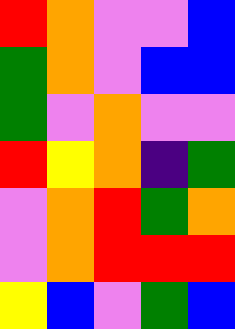[["red", "orange", "violet", "violet", "blue"], ["green", "orange", "violet", "blue", "blue"], ["green", "violet", "orange", "violet", "violet"], ["red", "yellow", "orange", "indigo", "green"], ["violet", "orange", "red", "green", "orange"], ["violet", "orange", "red", "red", "red"], ["yellow", "blue", "violet", "green", "blue"]]